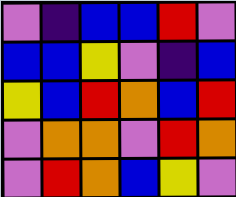[["violet", "indigo", "blue", "blue", "red", "violet"], ["blue", "blue", "yellow", "violet", "indigo", "blue"], ["yellow", "blue", "red", "orange", "blue", "red"], ["violet", "orange", "orange", "violet", "red", "orange"], ["violet", "red", "orange", "blue", "yellow", "violet"]]